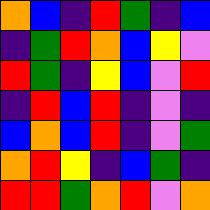[["orange", "blue", "indigo", "red", "green", "indigo", "blue"], ["indigo", "green", "red", "orange", "blue", "yellow", "violet"], ["red", "green", "indigo", "yellow", "blue", "violet", "red"], ["indigo", "red", "blue", "red", "indigo", "violet", "indigo"], ["blue", "orange", "blue", "red", "indigo", "violet", "green"], ["orange", "red", "yellow", "indigo", "blue", "green", "indigo"], ["red", "red", "green", "orange", "red", "violet", "orange"]]